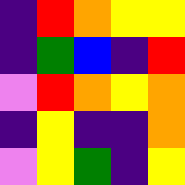[["indigo", "red", "orange", "yellow", "yellow"], ["indigo", "green", "blue", "indigo", "red"], ["violet", "red", "orange", "yellow", "orange"], ["indigo", "yellow", "indigo", "indigo", "orange"], ["violet", "yellow", "green", "indigo", "yellow"]]